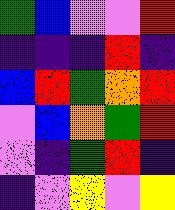[["green", "blue", "violet", "violet", "red"], ["indigo", "indigo", "indigo", "red", "indigo"], ["blue", "red", "green", "orange", "red"], ["violet", "blue", "orange", "green", "red"], ["violet", "indigo", "green", "red", "indigo"], ["indigo", "violet", "yellow", "violet", "yellow"]]